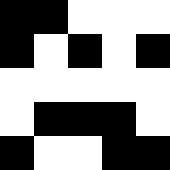[["black", "black", "white", "white", "white"], ["black", "white", "black", "white", "black"], ["white", "white", "white", "white", "white"], ["white", "black", "black", "black", "white"], ["black", "white", "white", "black", "black"]]